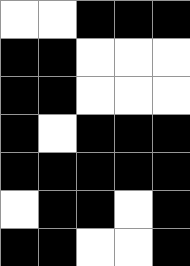[["white", "white", "black", "black", "black"], ["black", "black", "white", "white", "white"], ["black", "black", "white", "white", "white"], ["black", "white", "black", "black", "black"], ["black", "black", "black", "black", "black"], ["white", "black", "black", "white", "black"], ["black", "black", "white", "white", "black"]]